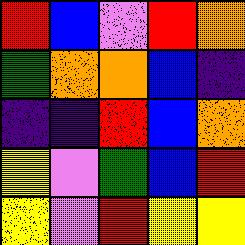[["red", "blue", "violet", "red", "orange"], ["green", "orange", "orange", "blue", "indigo"], ["indigo", "indigo", "red", "blue", "orange"], ["yellow", "violet", "green", "blue", "red"], ["yellow", "violet", "red", "yellow", "yellow"]]